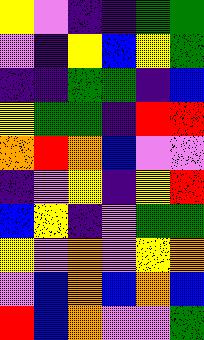[["yellow", "violet", "indigo", "indigo", "green", "green"], ["violet", "indigo", "yellow", "blue", "yellow", "green"], ["indigo", "indigo", "green", "green", "indigo", "blue"], ["yellow", "green", "green", "indigo", "red", "red"], ["orange", "red", "orange", "blue", "violet", "violet"], ["indigo", "violet", "yellow", "indigo", "yellow", "red"], ["blue", "yellow", "indigo", "violet", "green", "green"], ["yellow", "violet", "orange", "violet", "yellow", "orange"], ["violet", "blue", "orange", "blue", "orange", "blue"], ["red", "blue", "orange", "violet", "violet", "green"]]